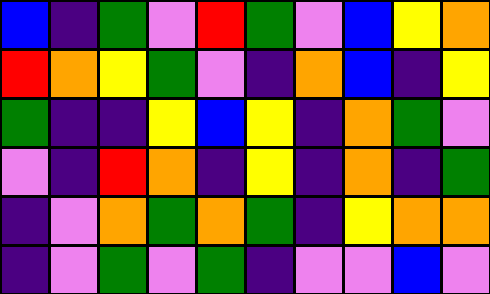[["blue", "indigo", "green", "violet", "red", "green", "violet", "blue", "yellow", "orange"], ["red", "orange", "yellow", "green", "violet", "indigo", "orange", "blue", "indigo", "yellow"], ["green", "indigo", "indigo", "yellow", "blue", "yellow", "indigo", "orange", "green", "violet"], ["violet", "indigo", "red", "orange", "indigo", "yellow", "indigo", "orange", "indigo", "green"], ["indigo", "violet", "orange", "green", "orange", "green", "indigo", "yellow", "orange", "orange"], ["indigo", "violet", "green", "violet", "green", "indigo", "violet", "violet", "blue", "violet"]]